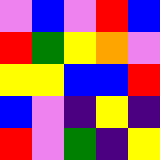[["violet", "blue", "violet", "red", "blue"], ["red", "green", "yellow", "orange", "violet"], ["yellow", "yellow", "blue", "blue", "red"], ["blue", "violet", "indigo", "yellow", "indigo"], ["red", "violet", "green", "indigo", "yellow"]]